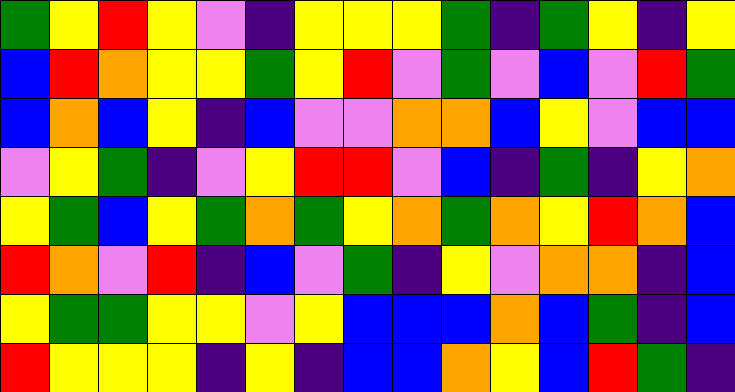[["green", "yellow", "red", "yellow", "violet", "indigo", "yellow", "yellow", "yellow", "green", "indigo", "green", "yellow", "indigo", "yellow"], ["blue", "red", "orange", "yellow", "yellow", "green", "yellow", "red", "violet", "green", "violet", "blue", "violet", "red", "green"], ["blue", "orange", "blue", "yellow", "indigo", "blue", "violet", "violet", "orange", "orange", "blue", "yellow", "violet", "blue", "blue"], ["violet", "yellow", "green", "indigo", "violet", "yellow", "red", "red", "violet", "blue", "indigo", "green", "indigo", "yellow", "orange"], ["yellow", "green", "blue", "yellow", "green", "orange", "green", "yellow", "orange", "green", "orange", "yellow", "red", "orange", "blue"], ["red", "orange", "violet", "red", "indigo", "blue", "violet", "green", "indigo", "yellow", "violet", "orange", "orange", "indigo", "blue"], ["yellow", "green", "green", "yellow", "yellow", "violet", "yellow", "blue", "blue", "blue", "orange", "blue", "green", "indigo", "blue"], ["red", "yellow", "yellow", "yellow", "indigo", "yellow", "indigo", "blue", "blue", "orange", "yellow", "blue", "red", "green", "indigo"]]